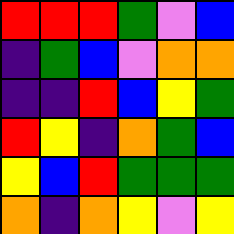[["red", "red", "red", "green", "violet", "blue"], ["indigo", "green", "blue", "violet", "orange", "orange"], ["indigo", "indigo", "red", "blue", "yellow", "green"], ["red", "yellow", "indigo", "orange", "green", "blue"], ["yellow", "blue", "red", "green", "green", "green"], ["orange", "indigo", "orange", "yellow", "violet", "yellow"]]